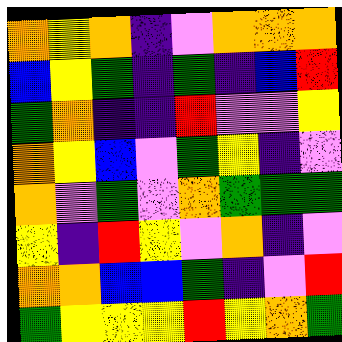[["orange", "yellow", "orange", "indigo", "violet", "orange", "orange", "orange"], ["blue", "yellow", "green", "indigo", "green", "indigo", "blue", "red"], ["green", "orange", "indigo", "indigo", "red", "violet", "violet", "yellow"], ["orange", "yellow", "blue", "violet", "green", "yellow", "indigo", "violet"], ["orange", "violet", "green", "violet", "orange", "green", "green", "green"], ["yellow", "indigo", "red", "yellow", "violet", "orange", "indigo", "violet"], ["orange", "orange", "blue", "blue", "green", "indigo", "violet", "red"], ["green", "yellow", "yellow", "yellow", "red", "yellow", "orange", "green"]]